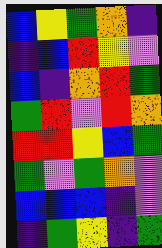[["blue", "yellow", "green", "orange", "indigo"], ["indigo", "blue", "red", "yellow", "violet"], ["blue", "indigo", "orange", "red", "green"], ["green", "red", "violet", "red", "orange"], ["red", "red", "yellow", "blue", "green"], ["green", "violet", "green", "orange", "violet"], ["blue", "blue", "blue", "indigo", "violet"], ["indigo", "green", "yellow", "indigo", "green"]]